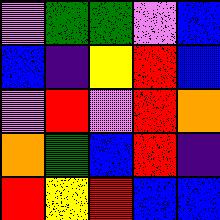[["violet", "green", "green", "violet", "blue"], ["blue", "indigo", "yellow", "red", "blue"], ["violet", "red", "violet", "red", "orange"], ["orange", "green", "blue", "red", "indigo"], ["red", "yellow", "red", "blue", "blue"]]